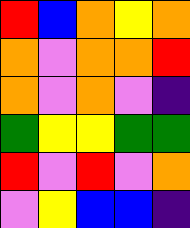[["red", "blue", "orange", "yellow", "orange"], ["orange", "violet", "orange", "orange", "red"], ["orange", "violet", "orange", "violet", "indigo"], ["green", "yellow", "yellow", "green", "green"], ["red", "violet", "red", "violet", "orange"], ["violet", "yellow", "blue", "blue", "indigo"]]